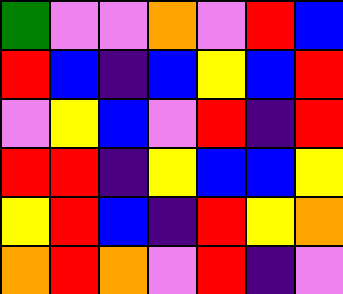[["green", "violet", "violet", "orange", "violet", "red", "blue"], ["red", "blue", "indigo", "blue", "yellow", "blue", "red"], ["violet", "yellow", "blue", "violet", "red", "indigo", "red"], ["red", "red", "indigo", "yellow", "blue", "blue", "yellow"], ["yellow", "red", "blue", "indigo", "red", "yellow", "orange"], ["orange", "red", "orange", "violet", "red", "indigo", "violet"]]